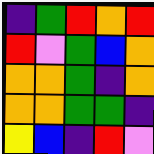[["indigo", "green", "red", "orange", "red"], ["red", "violet", "green", "blue", "orange"], ["orange", "orange", "green", "indigo", "orange"], ["orange", "orange", "green", "green", "indigo"], ["yellow", "blue", "indigo", "red", "violet"]]